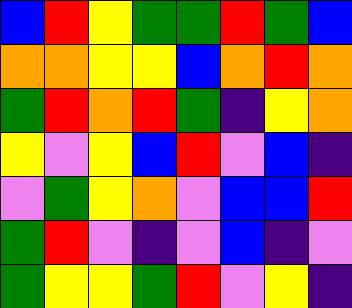[["blue", "red", "yellow", "green", "green", "red", "green", "blue"], ["orange", "orange", "yellow", "yellow", "blue", "orange", "red", "orange"], ["green", "red", "orange", "red", "green", "indigo", "yellow", "orange"], ["yellow", "violet", "yellow", "blue", "red", "violet", "blue", "indigo"], ["violet", "green", "yellow", "orange", "violet", "blue", "blue", "red"], ["green", "red", "violet", "indigo", "violet", "blue", "indigo", "violet"], ["green", "yellow", "yellow", "green", "red", "violet", "yellow", "indigo"]]